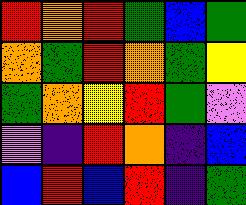[["red", "orange", "red", "green", "blue", "green"], ["orange", "green", "red", "orange", "green", "yellow"], ["green", "orange", "yellow", "red", "green", "violet"], ["violet", "indigo", "red", "orange", "indigo", "blue"], ["blue", "red", "blue", "red", "indigo", "green"]]